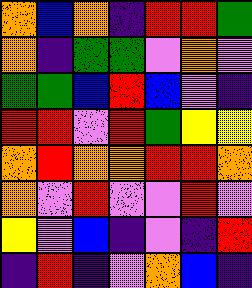[["orange", "blue", "orange", "indigo", "red", "red", "green"], ["orange", "indigo", "green", "green", "violet", "orange", "violet"], ["green", "green", "blue", "red", "blue", "violet", "indigo"], ["red", "red", "violet", "red", "green", "yellow", "yellow"], ["orange", "red", "orange", "orange", "red", "red", "orange"], ["orange", "violet", "red", "violet", "violet", "red", "violet"], ["yellow", "violet", "blue", "indigo", "violet", "indigo", "red"], ["indigo", "red", "indigo", "violet", "orange", "blue", "indigo"]]